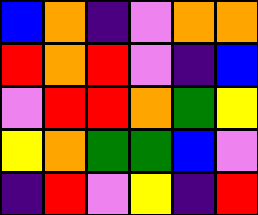[["blue", "orange", "indigo", "violet", "orange", "orange"], ["red", "orange", "red", "violet", "indigo", "blue"], ["violet", "red", "red", "orange", "green", "yellow"], ["yellow", "orange", "green", "green", "blue", "violet"], ["indigo", "red", "violet", "yellow", "indigo", "red"]]